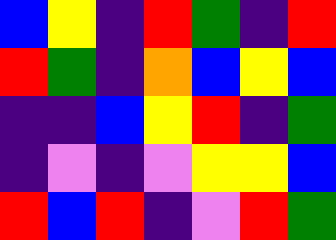[["blue", "yellow", "indigo", "red", "green", "indigo", "red"], ["red", "green", "indigo", "orange", "blue", "yellow", "blue"], ["indigo", "indigo", "blue", "yellow", "red", "indigo", "green"], ["indigo", "violet", "indigo", "violet", "yellow", "yellow", "blue"], ["red", "blue", "red", "indigo", "violet", "red", "green"]]